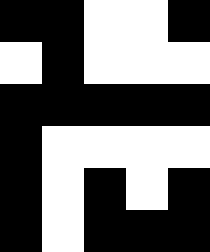[["black", "black", "white", "white", "black"], ["white", "black", "white", "white", "white"], ["black", "black", "black", "black", "black"], ["black", "white", "white", "white", "white"], ["black", "white", "black", "white", "black"], ["black", "white", "black", "black", "black"]]